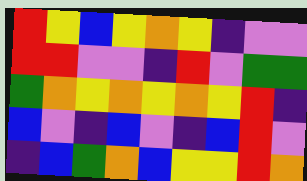[["red", "yellow", "blue", "yellow", "orange", "yellow", "indigo", "violet", "violet"], ["red", "red", "violet", "violet", "indigo", "red", "violet", "green", "green"], ["green", "orange", "yellow", "orange", "yellow", "orange", "yellow", "red", "indigo"], ["blue", "violet", "indigo", "blue", "violet", "indigo", "blue", "red", "violet"], ["indigo", "blue", "green", "orange", "blue", "yellow", "yellow", "red", "orange"]]